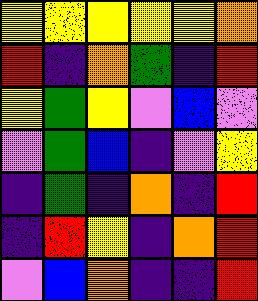[["yellow", "yellow", "yellow", "yellow", "yellow", "orange"], ["red", "indigo", "orange", "green", "indigo", "red"], ["yellow", "green", "yellow", "violet", "blue", "violet"], ["violet", "green", "blue", "indigo", "violet", "yellow"], ["indigo", "green", "indigo", "orange", "indigo", "red"], ["indigo", "red", "yellow", "indigo", "orange", "red"], ["violet", "blue", "orange", "indigo", "indigo", "red"]]